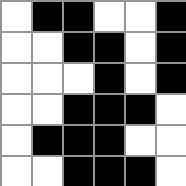[["white", "black", "black", "white", "white", "black"], ["white", "white", "black", "black", "white", "black"], ["white", "white", "white", "black", "white", "black"], ["white", "white", "black", "black", "black", "white"], ["white", "black", "black", "black", "white", "white"], ["white", "white", "black", "black", "black", "white"]]